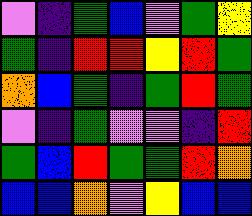[["violet", "indigo", "green", "blue", "violet", "green", "yellow"], ["green", "indigo", "red", "red", "yellow", "red", "green"], ["orange", "blue", "green", "indigo", "green", "red", "green"], ["violet", "indigo", "green", "violet", "violet", "indigo", "red"], ["green", "blue", "red", "green", "green", "red", "orange"], ["blue", "blue", "orange", "violet", "yellow", "blue", "blue"]]